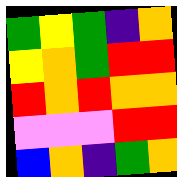[["green", "yellow", "green", "indigo", "orange"], ["yellow", "orange", "green", "red", "red"], ["red", "orange", "red", "orange", "orange"], ["violet", "violet", "violet", "red", "red"], ["blue", "orange", "indigo", "green", "orange"]]